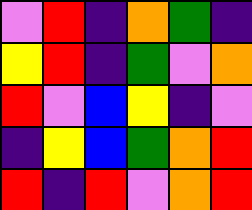[["violet", "red", "indigo", "orange", "green", "indigo"], ["yellow", "red", "indigo", "green", "violet", "orange"], ["red", "violet", "blue", "yellow", "indigo", "violet"], ["indigo", "yellow", "blue", "green", "orange", "red"], ["red", "indigo", "red", "violet", "orange", "red"]]